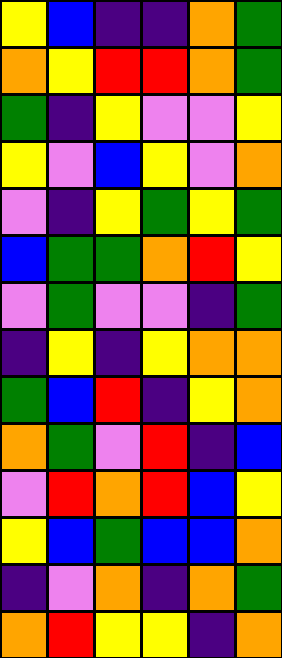[["yellow", "blue", "indigo", "indigo", "orange", "green"], ["orange", "yellow", "red", "red", "orange", "green"], ["green", "indigo", "yellow", "violet", "violet", "yellow"], ["yellow", "violet", "blue", "yellow", "violet", "orange"], ["violet", "indigo", "yellow", "green", "yellow", "green"], ["blue", "green", "green", "orange", "red", "yellow"], ["violet", "green", "violet", "violet", "indigo", "green"], ["indigo", "yellow", "indigo", "yellow", "orange", "orange"], ["green", "blue", "red", "indigo", "yellow", "orange"], ["orange", "green", "violet", "red", "indigo", "blue"], ["violet", "red", "orange", "red", "blue", "yellow"], ["yellow", "blue", "green", "blue", "blue", "orange"], ["indigo", "violet", "orange", "indigo", "orange", "green"], ["orange", "red", "yellow", "yellow", "indigo", "orange"]]